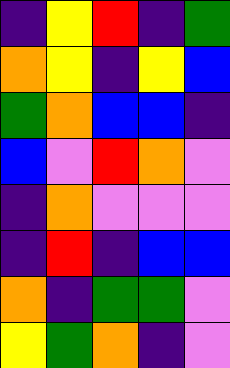[["indigo", "yellow", "red", "indigo", "green"], ["orange", "yellow", "indigo", "yellow", "blue"], ["green", "orange", "blue", "blue", "indigo"], ["blue", "violet", "red", "orange", "violet"], ["indigo", "orange", "violet", "violet", "violet"], ["indigo", "red", "indigo", "blue", "blue"], ["orange", "indigo", "green", "green", "violet"], ["yellow", "green", "orange", "indigo", "violet"]]